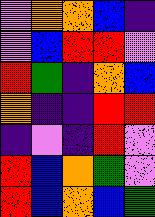[["violet", "orange", "orange", "blue", "indigo"], ["violet", "blue", "red", "red", "violet"], ["red", "green", "indigo", "orange", "blue"], ["orange", "indigo", "indigo", "red", "red"], ["indigo", "violet", "indigo", "red", "violet"], ["red", "blue", "orange", "green", "violet"], ["red", "blue", "orange", "blue", "green"]]